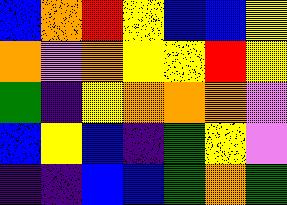[["blue", "orange", "red", "yellow", "blue", "blue", "yellow"], ["orange", "violet", "orange", "yellow", "yellow", "red", "yellow"], ["green", "indigo", "yellow", "orange", "orange", "orange", "violet"], ["blue", "yellow", "blue", "indigo", "green", "yellow", "violet"], ["indigo", "indigo", "blue", "blue", "green", "orange", "green"]]